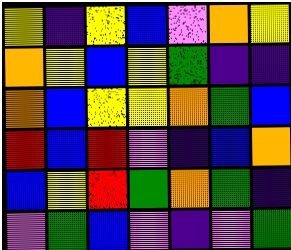[["yellow", "indigo", "yellow", "blue", "violet", "orange", "yellow"], ["orange", "yellow", "blue", "yellow", "green", "indigo", "indigo"], ["orange", "blue", "yellow", "yellow", "orange", "green", "blue"], ["red", "blue", "red", "violet", "indigo", "blue", "orange"], ["blue", "yellow", "red", "green", "orange", "green", "indigo"], ["violet", "green", "blue", "violet", "indigo", "violet", "green"]]